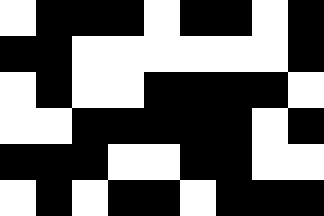[["white", "black", "black", "black", "white", "black", "black", "white", "black"], ["black", "black", "white", "white", "white", "white", "white", "white", "black"], ["white", "black", "white", "white", "black", "black", "black", "black", "white"], ["white", "white", "black", "black", "black", "black", "black", "white", "black"], ["black", "black", "black", "white", "white", "black", "black", "white", "white"], ["white", "black", "white", "black", "black", "white", "black", "black", "black"]]